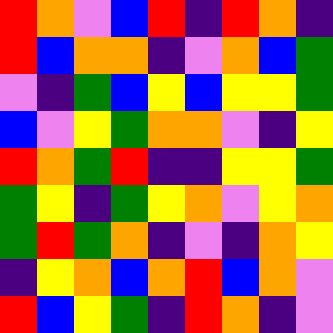[["red", "orange", "violet", "blue", "red", "indigo", "red", "orange", "indigo"], ["red", "blue", "orange", "orange", "indigo", "violet", "orange", "blue", "green"], ["violet", "indigo", "green", "blue", "yellow", "blue", "yellow", "yellow", "green"], ["blue", "violet", "yellow", "green", "orange", "orange", "violet", "indigo", "yellow"], ["red", "orange", "green", "red", "indigo", "indigo", "yellow", "yellow", "green"], ["green", "yellow", "indigo", "green", "yellow", "orange", "violet", "yellow", "orange"], ["green", "red", "green", "orange", "indigo", "violet", "indigo", "orange", "yellow"], ["indigo", "yellow", "orange", "blue", "orange", "red", "blue", "orange", "violet"], ["red", "blue", "yellow", "green", "indigo", "red", "orange", "indigo", "violet"]]